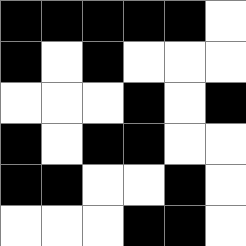[["black", "black", "black", "black", "black", "white"], ["black", "white", "black", "white", "white", "white"], ["white", "white", "white", "black", "white", "black"], ["black", "white", "black", "black", "white", "white"], ["black", "black", "white", "white", "black", "white"], ["white", "white", "white", "black", "black", "white"]]